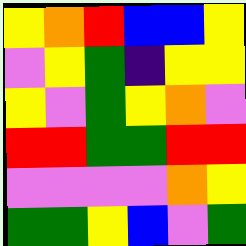[["yellow", "orange", "red", "blue", "blue", "yellow"], ["violet", "yellow", "green", "indigo", "yellow", "yellow"], ["yellow", "violet", "green", "yellow", "orange", "violet"], ["red", "red", "green", "green", "red", "red"], ["violet", "violet", "violet", "violet", "orange", "yellow"], ["green", "green", "yellow", "blue", "violet", "green"]]